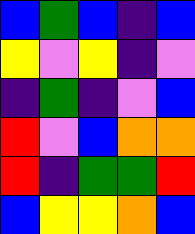[["blue", "green", "blue", "indigo", "blue"], ["yellow", "violet", "yellow", "indigo", "violet"], ["indigo", "green", "indigo", "violet", "blue"], ["red", "violet", "blue", "orange", "orange"], ["red", "indigo", "green", "green", "red"], ["blue", "yellow", "yellow", "orange", "blue"]]